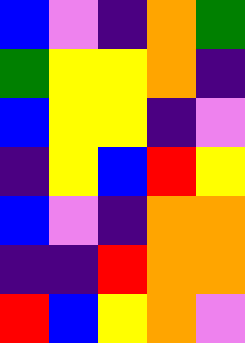[["blue", "violet", "indigo", "orange", "green"], ["green", "yellow", "yellow", "orange", "indigo"], ["blue", "yellow", "yellow", "indigo", "violet"], ["indigo", "yellow", "blue", "red", "yellow"], ["blue", "violet", "indigo", "orange", "orange"], ["indigo", "indigo", "red", "orange", "orange"], ["red", "blue", "yellow", "orange", "violet"]]